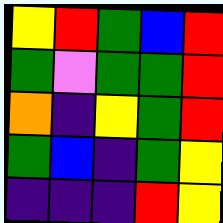[["yellow", "red", "green", "blue", "red"], ["green", "violet", "green", "green", "red"], ["orange", "indigo", "yellow", "green", "red"], ["green", "blue", "indigo", "green", "yellow"], ["indigo", "indigo", "indigo", "red", "yellow"]]